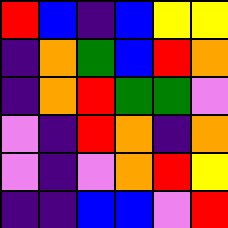[["red", "blue", "indigo", "blue", "yellow", "yellow"], ["indigo", "orange", "green", "blue", "red", "orange"], ["indigo", "orange", "red", "green", "green", "violet"], ["violet", "indigo", "red", "orange", "indigo", "orange"], ["violet", "indigo", "violet", "orange", "red", "yellow"], ["indigo", "indigo", "blue", "blue", "violet", "red"]]